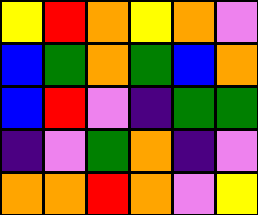[["yellow", "red", "orange", "yellow", "orange", "violet"], ["blue", "green", "orange", "green", "blue", "orange"], ["blue", "red", "violet", "indigo", "green", "green"], ["indigo", "violet", "green", "orange", "indigo", "violet"], ["orange", "orange", "red", "orange", "violet", "yellow"]]